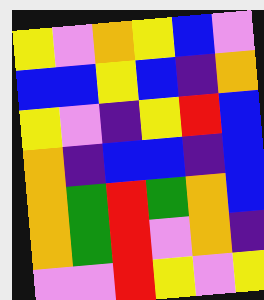[["yellow", "violet", "orange", "yellow", "blue", "violet"], ["blue", "blue", "yellow", "blue", "indigo", "orange"], ["yellow", "violet", "indigo", "yellow", "red", "blue"], ["orange", "indigo", "blue", "blue", "indigo", "blue"], ["orange", "green", "red", "green", "orange", "blue"], ["orange", "green", "red", "violet", "orange", "indigo"], ["violet", "violet", "red", "yellow", "violet", "yellow"]]